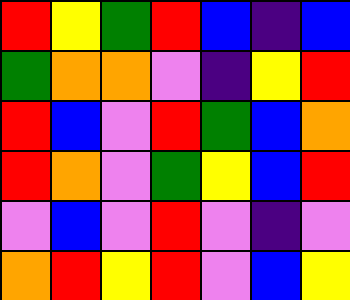[["red", "yellow", "green", "red", "blue", "indigo", "blue"], ["green", "orange", "orange", "violet", "indigo", "yellow", "red"], ["red", "blue", "violet", "red", "green", "blue", "orange"], ["red", "orange", "violet", "green", "yellow", "blue", "red"], ["violet", "blue", "violet", "red", "violet", "indigo", "violet"], ["orange", "red", "yellow", "red", "violet", "blue", "yellow"]]